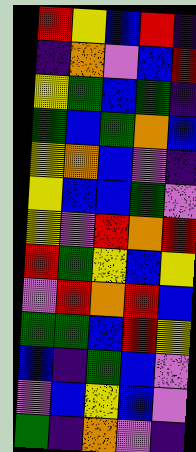[["red", "yellow", "blue", "red", "indigo"], ["indigo", "orange", "violet", "blue", "red"], ["yellow", "green", "blue", "green", "indigo"], ["green", "blue", "green", "orange", "blue"], ["yellow", "orange", "blue", "violet", "indigo"], ["yellow", "blue", "blue", "green", "violet"], ["yellow", "violet", "red", "orange", "red"], ["red", "green", "yellow", "blue", "yellow"], ["violet", "red", "orange", "red", "blue"], ["green", "green", "blue", "red", "yellow"], ["blue", "indigo", "green", "blue", "violet"], ["violet", "blue", "yellow", "blue", "violet"], ["green", "indigo", "orange", "violet", "indigo"]]